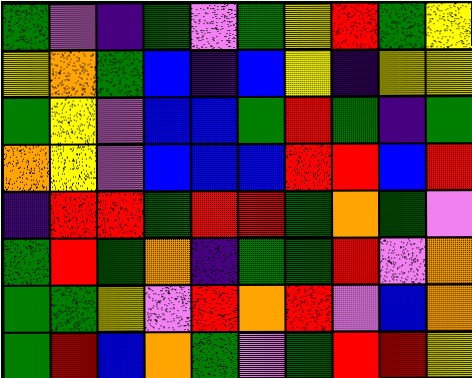[["green", "violet", "indigo", "green", "violet", "green", "yellow", "red", "green", "yellow"], ["yellow", "orange", "green", "blue", "indigo", "blue", "yellow", "indigo", "yellow", "yellow"], ["green", "yellow", "violet", "blue", "blue", "green", "red", "green", "indigo", "green"], ["orange", "yellow", "violet", "blue", "blue", "blue", "red", "red", "blue", "red"], ["indigo", "red", "red", "green", "red", "red", "green", "orange", "green", "violet"], ["green", "red", "green", "orange", "indigo", "green", "green", "red", "violet", "orange"], ["green", "green", "yellow", "violet", "red", "orange", "red", "violet", "blue", "orange"], ["green", "red", "blue", "orange", "green", "violet", "green", "red", "red", "yellow"]]